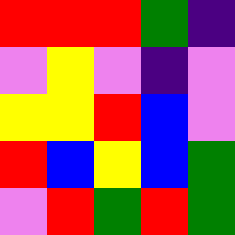[["red", "red", "red", "green", "indigo"], ["violet", "yellow", "violet", "indigo", "violet"], ["yellow", "yellow", "red", "blue", "violet"], ["red", "blue", "yellow", "blue", "green"], ["violet", "red", "green", "red", "green"]]